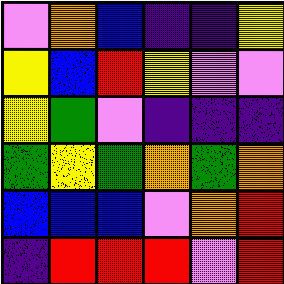[["violet", "orange", "blue", "indigo", "indigo", "yellow"], ["yellow", "blue", "red", "yellow", "violet", "violet"], ["yellow", "green", "violet", "indigo", "indigo", "indigo"], ["green", "yellow", "green", "orange", "green", "orange"], ["blue", "blue", "blue", "violet", "orange", "red"], ["indigo", "red", "red", "red", "violet", "red"]]